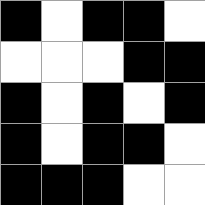[["black", "white", "black", "black", "white"], ["white", "white", "white", "black", "black"], ["black", "white", "black", "white", "black"], ["black", "white", "black", "black", "white"], ["black", "black", "black", "white", "white"]]